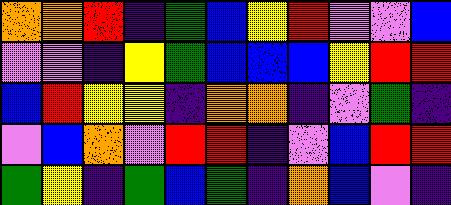[["orange", "orange", "red", "indigo", "green", "blue", "yellow", "red", "violet", "violet", "blue"], ["violet", "violet", "indigo", "yellow", "green", "blue", "blue", "blue", "yellow", "red", "red"], ["blue", "red", "yellow", "yellow", "indigo", "orange", "orange", "indigo", "violet", "green", "indigo"], ["violet", "blue", "orange", "violet", "red", "red", "indigo", "violet", "blue", "red", "red"], ["green", "yellow", "indigo", "green", "blue", "green", "indigo", "orange", "blue", "violet", "indigo"]]